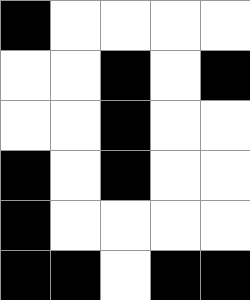[["black", "white", "white", "white", "white"], ["white", "white", "black", "white", "black"], ["white", "white", "black", "white", "white"], ["black", "white", "black", "white", "white"], ["black", "white", "white", "white", "white"], ["black", "black", "white", "black", "black"]]